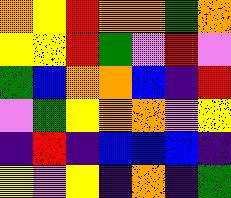[["orange", "yellow", "red", "orange", "orange", "green", "orange"], ["yellow", "yellow", "red", "green", "violet", "red", "violet"], ["green", "blue", "orange", "orange", "blue", "indigo", "red"], ["violet", "green", "yellow", "orange", "orange", "violet", "yellow"], ["indigo", "red", "indigo", "blue", "blue", "blue", "indigo"], ["yellow", "violet", "yellow", "indigo", "orange", "indigo", "green"]]